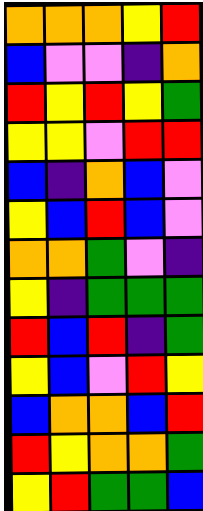[["orange", "orange", "orange", "yellow", "red"], ["blue", "violet", "violet", "indigo", "orange"], ["red", "yellow", "red", "yellow", "green"], ["yellow", "yellow", "violet", "red", "red"], ["blue", "indigo", "orange", "blue", "violet"], ["yellow", "blue", "red", "blue", "violet"], ["orange", "orange", "green", "violet", "indigo"], ["yellow", "indigo", "green", "green", "green"], ["red", "blue", "red", "indigo", "green"], ["yellow", "blue", "violet", "red", "yellow"], ["blue", "orange", "orange", "blue", "red"], ["red", "yellow", "orange", "orange", "green"], ["yellow", "red", "green", "green", "blue"]]